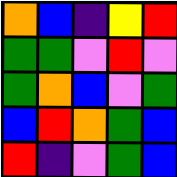[["orange", "blue", "indigo", "yellow", "red"], ["green", "green", "violet", "red", "violet"], ["green", "orange", "blue", "violet", "green"], ["blue", "red", "orange", "green", "blue"], ["red", "indigo", "violet", "green", "blue"]]